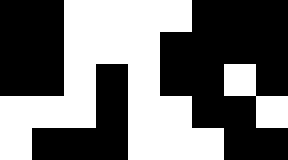[["black", "black", "white", "white", "white", "white", "black", "black", "black"], ["black", "black", "white", "white", "white", "black", "black", "black", "black"], ["black", "black", "white", "black", "white", "black", "black", "white", "black"], ["white", "white", "white", "black", "white", "white", "black", "black", "white"], ["white", "black", "black", "black", "white", "white", "white", "black", "black"]]